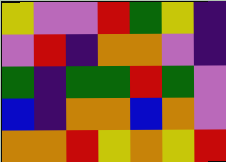[["yellow", "violet", "violet", "red", "green", "yellow", "indigo"], ["violet", "red", "indigo", "orange", "orange", "violet", "indigo"], ["green", "indigo", "green", "green", "red", "green", "violet"], ["blue", "indigo", "orange", "orange", "blue", "orange", "violet"], ["orange", "orange", "red", "yellow", "orange", "yellow", "red"]]